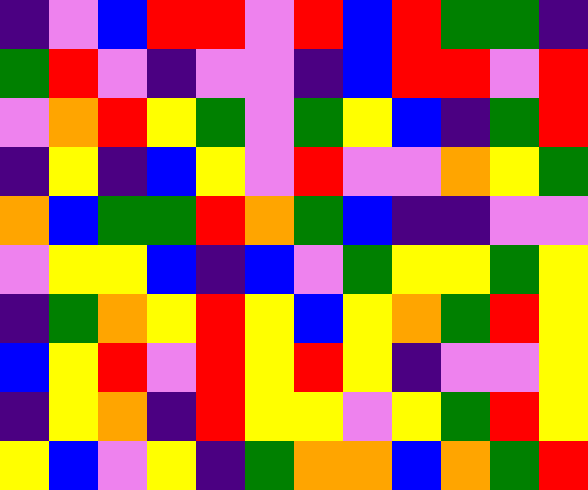[["indigo", "violet", "blue", "red", "red", "violet", "red", "blue", "red", "green", "green", "indigo"], ["green", "red", "violet", "indigo", "violet", "violet", "indigo", "blue", "red", "red", "violet", "red"], ["violet", "orange", "red", "yellow", "green", "violet", "green", "yellow", "blue", "indigo", "green", "red"], ["indigo", "yellow", "indigo", "blue", "yellow", "violet", "red", "violet", "violet", "orange", "yellow", "green"], ["orange", "blue", "green", "green", "red", "orange", "green", "blue", "indigo", "indigo", "violet", "violet"], ["violet", "yellow", "yellow", "blue", "indigo", "blue", "violet", "green", "yellow", "yellow", "green", "yellow"], ["indigo", "green", "orange", "yellow", "red", "yellow", "blue", "yellow", "orange", "green", "red", "yellow"], ["blue", "yellow", "red", "violet", "red", "yellow", "red", "yellow", "indigo", "violet", "violet", "yellow"], ["indigo", "yellow", "orange", "indigo", "red", "yellow", "yellow", "violet", "yellow", "green", "red", "yellow"], ["yellow", "blue", "violet", "yellow", "indigo", "green", "orange", "orange", "blue", "orange", "green", "red"]]